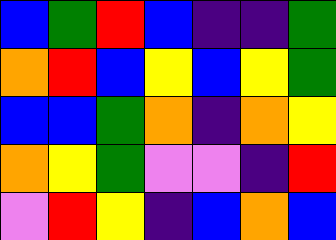[["blue", "green", "red", "blue", "indigo", "indigo", "green"], ["orange", "red", "blue", "yellow", "blue", "yellow", "green"], ["blue", "blue", "green", "orange", "indigo", "orange", "yellow"], ["orange", "yellow", "green", "violet", "violet", "indigo", "red"], ["violet", "red", "yellow", "indigo", "blue", "orange", "blue"]]